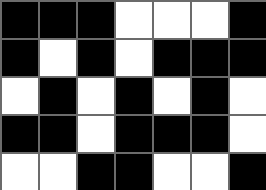[["black", "black", "black", "white", "white", "white", "black"], ["black", "white", "black", "white", "black", "black", "black"], ["white", "black", "white", "black", "white", "black", "white"], ["black", "black", "white", "black", "black", "black", "white"], ["white", "white", "black", "black", "white", "white", "black"]]